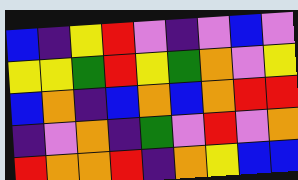[["blue", "indigo", "yellow", "red", "violet", "indigo", "violet", "blue", "violet"], ["yellow", "yellow", "green", "red", "yellow", "green", "orange", "violet", "yellow"], ["blue", "orange", "indigo", "blue", "orange", "blue", "orange", "red", "red"], ["indigo", "violet", "orange", "indigo", "green", "violet", "red", "violet", "orange"], ["red", "orange", "orange", "red", "indigo", "orange", "yellow", "blue", "blue"]]